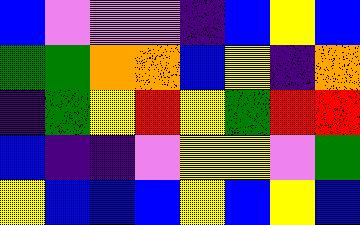[["blue", "violet", "violet", "violet", "indigo", "blue", "yellow", "blue"], ["green", "green", "orange", "orange", "blue", "yellow", "indigo", "orange"], ["indigo", "green", "yellow", "red", "yellow", "green", "red", "red"], ["blue", "indigo", "indigo", "violet", "yellow", "yellow", "violet", "green"], ["yellow", "blue", "blue", "blue", "yellow", "blue", "yellow", "blue"]]